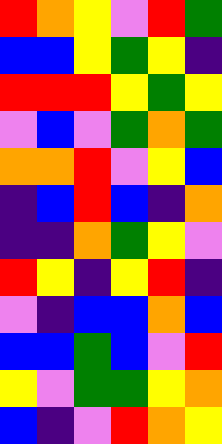[["red", "orange", "yellow", "violet", "red", "green"], ["blue", "blue", "yellow", "green", "yellow", "indigo"], ["red", "red", "red", "yellow", "green", "yellow"], ["violet", "blue", "violet", "green", "orange", "green"], ["orange", "orange", "red", "violet", "yellow", "blue"], ["indigo", "blue", "red", "blue", "indigo", "orange"], ["indigo", "indigo", "orange", "green", "yellow", "violet"], ["red", "yellow", "indigo", "yellow", "red", "indigo"], ["violet", "indigo", "blue", "blue", "orange", "blue"], ["blue", "blue", "green", "blue", "violet", "red"], ["yellow", "violet", "green", "green", "yellow", "orange"], ["blue", "indigo", "violet", "red", "orange", "yellow"]]